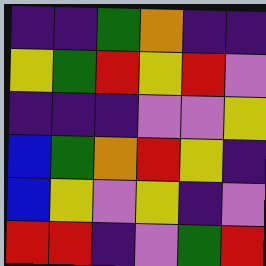[["indigo", "indigo", "green", "orange", "indigo", "indigo"], ["yellow", "green", "red", "yellow", "red", "violet"], ["indigo", "indigo", "indigo", "violet", "violet", "yellow"], ["blue", "green", "orange", "red", "yellow", "indigo"], ["blue", "yellow", "violet", "yellow", "indigo", "violet"], ["red", "red", "indigo", "violet", "green", "red"]]